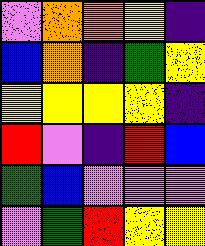[["violet", "orange", "orange", "yellow", "indigo"], ["blue", "orange", "indigo", "green", "yellow"], ["yellow", "yellow", "yellow", "yellow", "indigo"], ["red", "violet", "indigo", "red", "blue"], ["green", "blue", "violet", "violet", "violet"], ["violet", "green", "red", "yellow", "yellow"]]